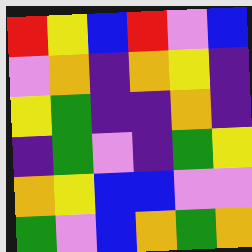[["red", "yellow", "blue", "red", "violet", "blue"], ["violet", "orange", "indigo", "orange", "yellow", "indigo"], ["yellow", "green", "indigo", "indigo", "orange", "indigo"], ["indigo", "green", "violet", "indigo", "green", "yellow"], ["orange", "yellow", "blue", "blue", "violet", "violet"], ["green", "violet", "blue", "orange", "green", "orange"]]